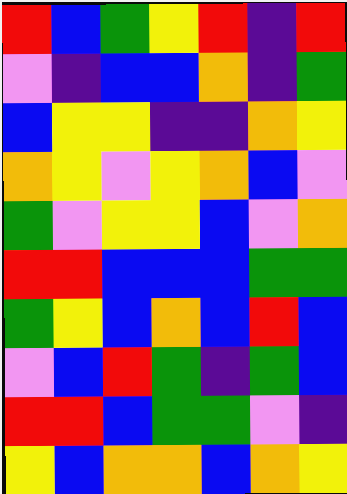[["red", "blue", "green", "yellow", "red", "indigo", "red"], ["violet", "indigo", "blue", "blue", "orange", "indigo", "green"], ["blue", "yellow", "yellow", "indigo", "indigo", "orange", "yellow"], ["orange", "yellow", "violet", "yellow", "orange", "blue", "violet"], ["green", "violet", "yellow", "yellow", "blue", "violet", "orange"], ["red", "red", "blue", "blue", "blue", "green", "green"], ["green", "yellow", "blue", "orange", "blue", "red", "blue"], ["violet", "blue", "red", "green", "indigo", "green", "blue"], ["red", "red", "blue", "green", "green", "violet", "indigo"], ["yellow", "blue", "orange", "orange", "blue", "orange", "yellow"]]